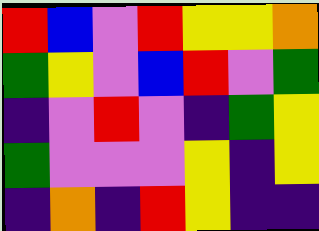[["red", "blue", "violet", "red", "yellow", "yellow", "orange"], ["green", "yellow", "violet", "blue", "red", "violet", "green"], ["indigo", "violet", "red", "violet", "indigo", "green", "yellow"], ["green", "violet", "violet", "violet", "yellow", "indigo", "yellow"], ["indigo", "orange", "indigo", "red", "yellow", "indigo", "indigo"]]